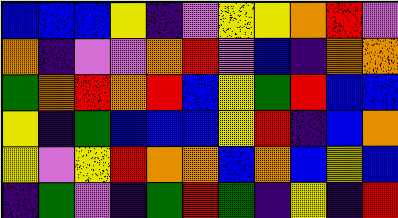[["blue", "blue", "blue", "yellow", "indigo", "violet", "yellow", "yellow", "orange", "red", "violet"], ["orange", "indigo", "violet", "violet", "orange", "red", "violet", "blue", "indigo", "orange", "orange"], ["green", "orange", "red", "orange", "red", "blue", "yellow", "green", "red", "blue", "blue"], ["yellow", "indigo", "green", "blue", "blue", "blue", "yellow", "red", "indigo", "blue", "orange"], ["yellow", "violet", "yellow", "red", "orange", "orange", "blue", "orange", "blue", "yellow", "blue"], ["indigo", "green", "violet", "indigo", "green", "red", "green", "indigo", "yellow", "indigo", "red"]]